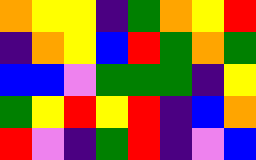[["orange", "yellow", "yellow", "indigo", "green", "orange", "yellow", "red"], ["indigo", "orange", "yellow", "blue", "red", "green", "orange", "green"], ["blue", "blue", "violet", "green", "green", "green", "indigo", "yellow"], ["green", "yellow", "red", "yellow", "red", "indigo", "blue", "orange"], ["red", "violet", "indigo", "green", "red", "indigo", "violet", "blue"]]